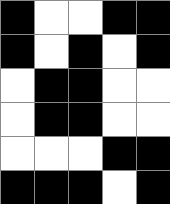[["black", "white", "white", "black", "black"], ["black", "white", "black", "white", "black"], ["white", "black", "black", "white", "white"], ["white", "black", "black", "white", "white"], ["white", "white", "white", "black", "black"], ["black", "black", "black", "white", "black"]]